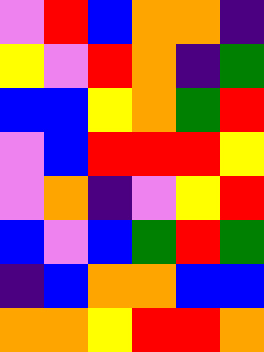[["violet", "red", "blue", "orange", "orange", "indigo"], ["yellow", "violet", "red", "orange", "indigo", "green"], ["blue", "blue", "yellow", "orange", "green", "red"], ["violet", "blue", "red", "red", "red", "yellow"], ["violet", "orange", "indigo", "violet", "yellow", "red"], ["blue", "violet", "blue", "green", "red", "green"], ["indigo", "blue", "orange", "orange", "blue", "blue"], ["orange", "orange", "yellow", "red", "red", "orange"]]